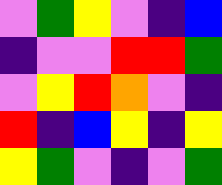[["violet", "green", "yellow", "violet", "indigo", "blue"], ["indigo", "violet", "violet", "red", "red", "green"], ["violet", "yellow", "red", "orange", "violet", "indigo"], ["red", "indigo", "blue", "yellow", "indigo", "yellow"], ["yellow", "green", "violet", "indigo", "violet", "green"]]